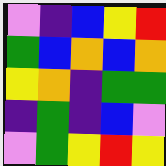[["violet", "indigo", "blue", "yellow", "red"], ["green", "blue", "orange", "blue", "orange"], ["yellow", "orange", "indigo", "green", "green"], ["indigo", "green", "indigo", "blue", "violet"], ["violet", "green", "yellow", "red", "yellow"]]